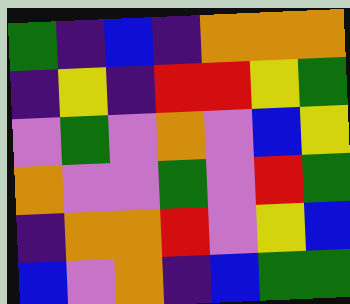[["green", "indigo", "blue", "indigo", "orange", "orange", "orange"], ["indigo", "yellow", "indigo", "red", "red", "yellow", "green"], ["violet", "green", "violet", "orange", "violet", "blue", "yellow"], ["orange", "violet", "violet", "green", "violet", "red", "green"], ["indigo", "orange", "orange", "red", "violet", "yellow", "blue"], ["blue", "violet", "orange", "indigo", "blue", "green", "green"]]